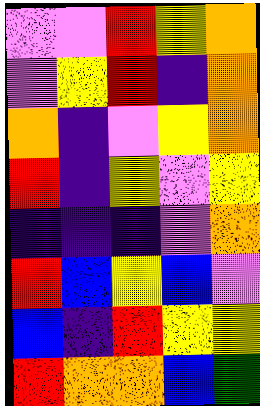[["violet", "violet", "red", "yellow", "orange"], ["violet", "yellow", "red", "indigo", "orange"], ["orange", "indigo", "violet", "yellow", "orange"], ["red", "indigo", "yellow", "violet", "yellow"], ["indigo", "indigo", "indigo", "violet", "orange"], ["red", "blue", "yellow", "blue", "violet"], ["blue", "indigo", "red", "yellow", "yellow"], ["red", "orange", "orange", "blue", "green"]]